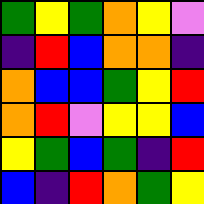[["green", "yellow", "green", "orange", "yellow", "violet"], ["indigo", "red", "blue", "orange", "orange", "indigo"], ["orange", "blue", "blue", "green", "yellow", "red"], ["orange", "red", "violet", "yellow", "yellow", "blue"], ["yellow", "green", "blue", "green", "indigo", "red"], ["blue", "indigo", "red", "orange", "green", "yellow"]]